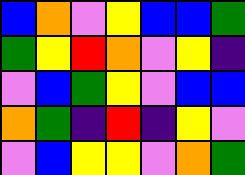[["blue", "orange", "violet", "yellow", "blue", "blue", "green"], ["green", "yellow", "red", "orange", "violet", "yellow", "indigo"], ["violet", "blue", "green", "yellow", "violet", "blue", "blue"], ["orange", "green", "indigo", "red", "indigo", "yellow", "violet"], ["violet", "blue", "yellow", "yellow", "violet", "orange", "green"]]